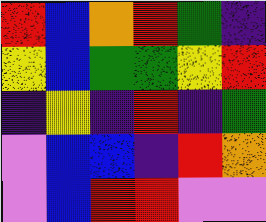[["red", "blue", "orange", "red", "green", "indigo"], ["yellow", "blue", "green", "green", "yellow", "red"], ["indigo", "yellow", "indigo", "red", "indigo", "green"], ["violet", "blue", "blue", "indigo", "red", "orange"], ["violet", "blue", "red", "red", "violet", "violet"]]